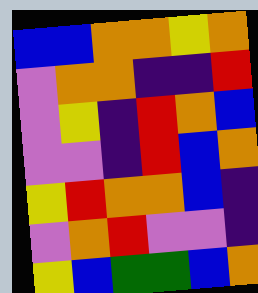[["blue", "blue", "orange", "orange", "yellow", "orange"], ["violet", "orange", "orange", "indigo", "indigo", "red"], ["violet", "yellow", "indigo", "red", "orange", "blue"], ["violet", "violet", "indigo", "red", "blue", "orange"], ["yellow", "red", "orange", "orange", "blue", "indigo"], ["violet", "orange", "red", "violet", "violet", "indigo"], ["yellow", "blue", "green", "green", "blue", "orange"]]